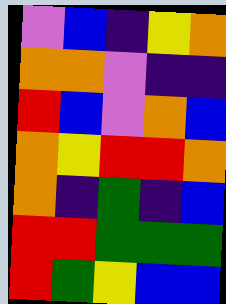[["violet", "blue", "indigo", "yellow", "orange"], ["orange", "orange", "violet", "indigo", "indigo"], ["red", "blue", "violet", "orange", "blue"], ["orange", "yellow", "red", "red", "orange"], ["orange", "indigo", "green", "indigo", "blue"], ["red", "red", "green", "green", "green"], ["red", "green", "yellow", "blue", "blue"]]